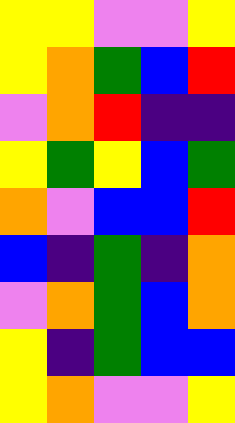[["yellow", "yellow", "violet", "violet", "yellow"], ["yellow", "orange", "green", "blue", "red"], ["violet", "orange", "red", "indigo", "indigo"], ["yellow", "green", "yellow", "blue", "green"], ["orange", "violet", "blue", "blue", "red"], ["blue", "indigo", "green", "indigo", "orange"], ["violet", "orange", "green", "blue", "orange"], ["yellow", "indigo", "green", "blue", "blue"], ["yellow", "orange", "violet", "violet", "yellow"]]